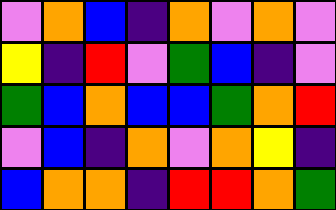[["violet", "orange", "blue", "indigo", "orange", "violet", "orange", "violet"], ["yellow", "indigo", "red", "violet", "green", "blue", "indigo", "violet"], ["green", "blue", "orange", "blue", "blue", "green", "orange", "red"], ["violet", "blue", "indigo", "orange", "violet", "orange", "yellow", "indigo"], ["blue", "orange", "orange", "indigo", "red", "red", "orange", "green"]]